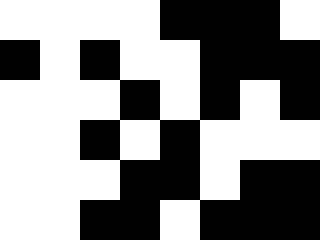[["white", "white", "white", "white", "black", "black", "black", "white"], ["black", "white", "black", "white", "white", "black", "black", "black"], ["white", "white", "white", "black", "white", "black", "white", "black"], ["white", "white", "black", "white", "black", "white", "white", "white"], ["white", "white", "white", "black", "black", "white", "black", "black"], ["white", "white", "black", "black", "white", "black", "black", "black"]]